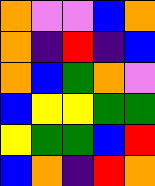[["orange", "violet", "violet", "blue", "orange"], ["orange", "indigo", "red", "indigo", "blue"], ["orange", "blue", "green", "orange", "violet"], ["blue", "yellow", "yellow", "green", "green"], ["yellow", "green", "green", "blue", "red"], ["blue", "orange", "indigo", "red", "orange"]]